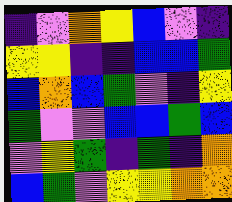[["indigo", "violet", "orange", "yellow", "blue", "violet", "indigo"], ["yellow", "yellow", "indigo", "indigo", "blue", "blue", "green"], ["blue", "orange", "blue", "green", "violet", "indigo", "yellow"], ["green", "violet", "violet", "blue", "blue", "green", "blue"], ["violet", "yellow", "green", "indigo", "green", "indigo", "orange"], ["blue", "green", "violet", "yellow", "yellow", "orange", "orange"]]